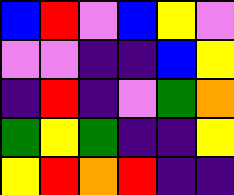[["blue", "red", "violet", "blue", "yellow", "violet"], ["violet", "violet", "indigo", "indigo", "blue", "yellow"], ["indigo", "red", "indigo", "violet", "green", "orange"], ["green", "yellow", "green", "indigo", "indigo", "yellow"], ["yellow", "red", "orange", "red", "indigo", "indigo"]]